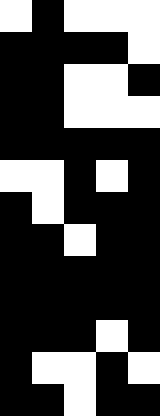[["white", "black", "white", "white", "white"], ["black", "black", "black", "black", "white"], ["black", "black", "white", "white", "black"], ["black", "black", "white", "white", "white"], ["black", "black", "black", "black", "black"], ["white", "white", "black", "white", "black"], ["black", "white", "black", "black", "black"], ["black", "black", "white", "black", "black"], ["black", "black", "black", "black", "black"], ["black", "black", "black", "black", "black"], ["black", "black", "black", "white", "black"], ["black", "white", "white", "black", "white"], ["black", "black", "white", "black", "black"]]